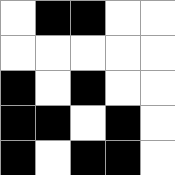[["white", "black", "black", "white", "white"], ["white", "white", "white", "white", "white"], ["black", "white", "black", "white", "white"], ["black", "black", "white", "black", "white"], ["black", "white", "black", "black", "white"]]